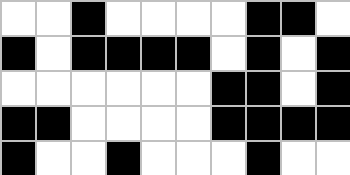[["white", "white", "black", "white", "white", "white", "white", "black", "black", "white"], ["black", "white", "black", "black", "black", "black", "white", "black", "white", "black"], ["white", "white", "white", "white", "white", "white", "black", "black", "white", "black"], ["black", "black", "white", "white", "white", "white", "black", "black", "black", "black"], ["black", "white", "white", "black", "white", "white", "white", "black", "white", "white"]]